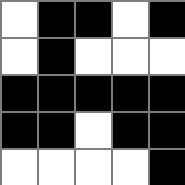[["white", "black", "black", "white", "black"], ["white", "black", "white", "white", "white"], ["black", "black", "black", "black", "black"], ["black", "black", "white", "black", "black"], ["white", "white", "white", "white", "black"]]